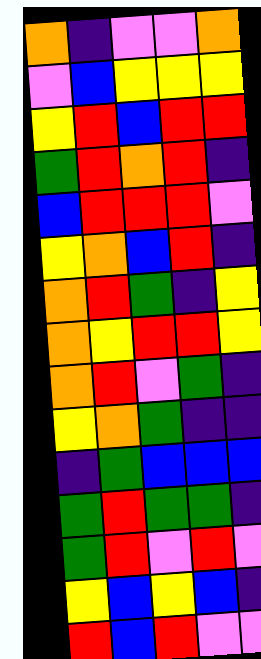[["orange", "indigo", "violet", "violet", "orange"], ["violet", "blue", "yellow", "yellow", "yellow"], ["yellow", "red", "blue", "red", "red"], ["green", "red", "orange", "red", "indigo"], ["blue", "red", "red", "red", "violet"], ["yellow", "orange", "blue", "red", "indigo"], ["orange", "red", "green", "indigo", "yellow"], ["orange", "yellow", "red", "red", "yellow"], ["orange", "red", "violet", "green", "indigo"], ["yellow", "orange", "green", "indigo", "indigo"], ["indigo", "green", "blue", "blue", "blue"], ["green", "red", "green", "green", "indigo"], ["green", "red", "violet", "red", "violet"], ["yellow", "blue", "yellow", "blue", "indigo"], ["red", "blue", "red", "violet", "violet"]]